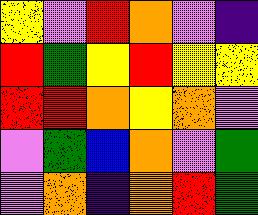[["yellow", "violet", "red", "orange", "violet", "indigo"], ["red", "green", "yellow", "red", "yellow", "yellow"], ["red", "red", "orange", "yellow", "orange", "violet"], ["violet", "green", "blue", "orange", "violet", "green"], ["violet", "orange", "indigo", "orange", "red", "green"]]